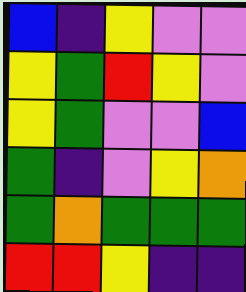[["blue", "indigo", "yellow", "violet", "violet"], ["yellow", "green", "red", "yellow", "violet"], ["yellow", "green", "violet", "violet", "blue"], ["green", "indigo", "violet", "yellow", "orange"], ["green", "orange", "green", "green", "green"], ["red", "red", "yellow", "indigo", "indigo"]]